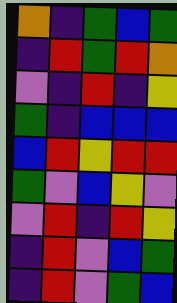[["orange", "indigo", "green", "blue", "green"], ["indigo", "red", "green", "red", "orange"], ["violet", "indigo", "red", "indigo", "yellow"], ["green", "indigo", "blue", "blue", "blue"], ["blue", "red", "yellow", "red", "red"], ["green", "violet", "blue", "yellow", "violet"], ["violet", "red", "indigo", "red", "yellow"], ["indigo", "red", "violet", "blue", "green"], ["indigo", "red", "violet", "green", "blue"]]